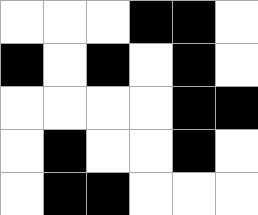[["white", "white", "white", "black", "black", "white"], ["black", "white", "black", "white", "black", "white"], ["white", "white", "white", "white", "black", "black"], ["white", "black", "white", "white", "black", "white"], ["white", "black", "black", "white", "white", "white"]]